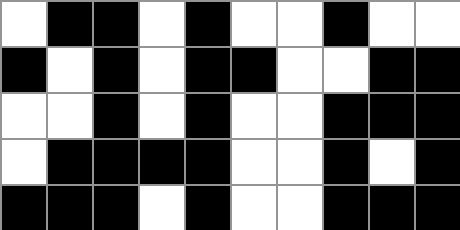[["white", "black", "black", "white", "black", "white", "white", "black", "white", "white"], ["black", "white", "black", "white", "black", "black", "white", "white", "black", "black"], ["white", "white", "black", "white", "black", "white", "white", "black", "black", "black"], ["white", "black", "black", "black", "black", "white", "white", "black", "white", "black"], ["black", "black", "black", "white", "black", "white", "white", "black", "black", "black"]]